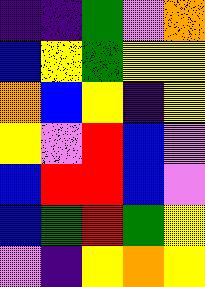[["indigo", "indigo", "green", "violet", "orange"], ["blue", "yellow", "green", "yellow", "yellow"], ["orange", "blue", "yellow", "indigo", "yellow"], ["yellow", "violet", "red", "blue", "violet"], ["blue", "red", "red", "blue", "violet"], ["blue", "green", "red", "green", "yellow"], ["violet", "indigo", "yellow", "orange", "yellow"]]